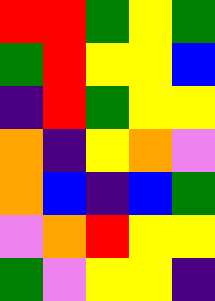[["red", "red", "green", "yellow", "green"], ["green", "red", "yellow", "yellow", "blue"], ["indigo", "red", "green", "yellow", "yellow"], ["orange", "indigo", "yellow", "orange", "violet"], ["orange", "blue", "indigo", "blue", "green"], ["violet", "orange", "red", "yellow", "yellow"], ["green", "violet", "yellow", "yellow", "indigo"]]